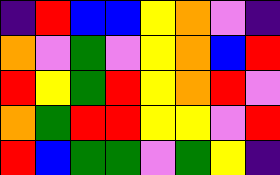[["indigo", "red", "blue", "blue", "yellow", "orange", "violet", "indigo"], ["orange", "violet", "green", "violet", "yellow", "orange", "blue", "red"], ["red", "yellow", "green", "red", "yellow", "orange", "red", "violet"], ["orange", "green", "red", "red", "yellow", "yellow", "violet", "red"], ["red", "blue", "green", "green", "violet", "green", "yellow", "indigo"]]